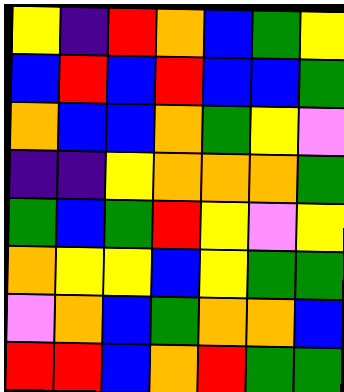[["yellow", "indigo", "red", "orange", "blue", "green", "yellow"], ["blue", "red", "blue", "red", "blue", "blue", "green"], ["orange", "blue", "blue", "orange", "green", "yellow", "violet"], ["indigo", "indigo", "yellow", "orange", "orange", "orange", "green"], ["green", "blue", "green", "red", "yellow", "violet", "yellow"], ["orange", "yellow", "yellow", "blue", "yellow", "green", "green"], ["violet", "orange", "blue", "green", "orange", "orange", "blue"], ["red", "red", "blue", "orange", "red", "green", "green"]]